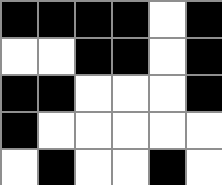[["black", "black", "black", "black", "white", "black"], ["white", "white", "black", "black", "white", "black"], ["black", "black", "white", "white", "white", "black"], ["black", "white", "white", "white", "white", "white"], ["white", "black", "white", "white", "black", "white"]]